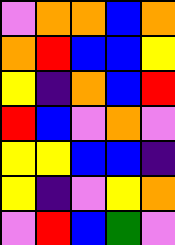[["violet", "orange", "orange", "blue", "orange"], ["orange", "red", "blue", "blue", "yellow"], ["yellow", "indigo", "orange", "blue", "red"], ["red", "blue", "violet", "orange", "violet"], ["yellow", "yellow", "blue", "blue", "indigo"], ["yellow", "indigo", "violet", "yellow", "orange"], ["violet", "red", "blue", "green", "violet"]]